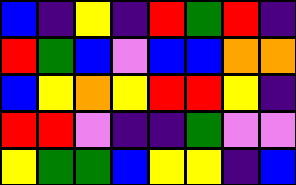[["blue", "indigo", "yellow", "indigo", "red", "green", "red", "indigo"], ["red", "green", "blue", "violet", "blue", "blue", "orange", "orange"], ["blue", "yellow", "orange", "yellow", "red", "red", "yellow", "indigo"], ["red", "red", "violet", "indigo", "indigo", "green", "violet", "violet"], ["yellow", "green", "green", "blue", "yellow", "yellow", "indigo", "blue"]]